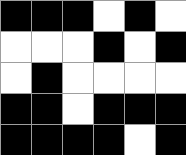[["black", "black", "black", "white", "black", "white"], ["white", "white", "white", "black", "white", "black"], ["white", "black", "white", "white", "white", "white"], ["black", "black", "white", "black", "black", "black"], ["black", "black", "black", "black", "white", "black"]]